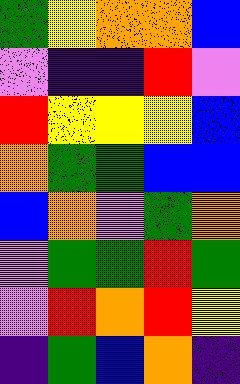[["green", "yellow", "orange", "orange", "blue"], ["violet", "indigo", "indigo", "red", "violet"], ["red", "yellow", "yellow", "yellow", "blue"], ["orange", "green", "green", "blue", "blue"], ["blue", "orange", "violet", "green", "orange"], ["violet", "green", "green", "red", "green"], ["violet", "red", "orange", "red", "yellow"], ["indigo", "green", "blue", "orange", "indigo"]]